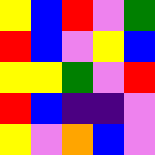[["yellow", "blue", "red", "violet", "green"], ["red", "blue", "violet", "yellow", "blue"], ["yellow", "yellow", "green", "violet", "red"], ["red", "blue", "indigo", "indigo", "violet"], ["yellow", "violet", "orange", "blue", "violet"]]